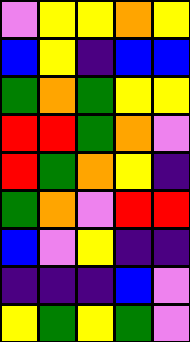[["violet", "yellow", "yellow", "orange", "yellow"], ["blue", "yellow", "indigo", "blue", "blue"], ["green", "orange", "green", "yellow", "yellow"], ["red", "red", "green", "orange", "violet"], ["red", "green", "orange", "yellow", "indigo"], ["green", "orange", "violet", "red", "red"], ["blue", "violet", "yellow", "indigo", "indigo"], ["indigo", "indigo", "indigo", "blue", "violet"], ["yellow", "green", "yellow", "green", "violet"]]